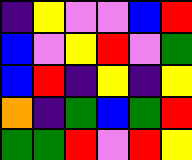[["indigo", "yellow", "violet", "violet", "blue", "red"], ["blue", "violet", "yellow", "red", "violet", "green"], ["blue", "red", "indigo", "yellow", "indigo", "yellow"], ["orange", "indigo", "green", "blue", "green", "red"], ["green", "green", "red", "violet", "red", "yellow"]]